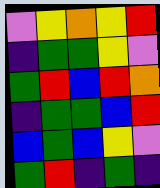[["violet", "yellow", "orange", "yellow", "red"], ["indigo", "green", "green", "yellow", "violet"], ["green", "red", "blue", "red", "orange"], ["indigo", "green", "green", "blue", "red"], ["blue", "green", "blue", "yellow", "violet"], ["green", "red", "indigo", "green", "indigo"]]